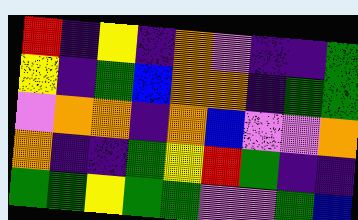[["red", "indigo", "yellow", "indigo", "orange", "violet", "indigo", "indigo", "green"], ["yellow", "indigo", "green", "blue", "orange", "orange", "indigo", "green", "green"], ["violet", "orange", "orange", "indigo", "orange", "blue", "violet", "violet", "orange"], ["orange", "indigo", "indigo", "green", "yellow", "red", "green", "indigo", "indigo"], ["green", "green", "yellow", "green", "green", "violet", "violet", "green", "blue"]]